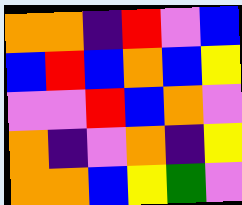[["orange", "orange", "indigo", "red", "violet", "blue"], ["blue", "red", "blue", "orange", "blue", "yellow"], ["violet", "violet", "red", "blue", "orange", "violet"], ["orange", "indigo", "violet", "orange", "indigo", "yellow"], ["orange", "orange", "blue", "yellow", "green", "violet"]]